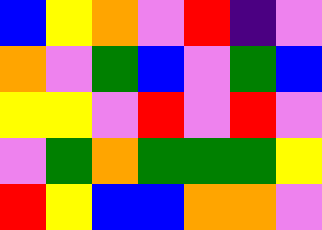[["blue", "yellow", "orange", "violet", "red", "indigo", "violet"], ["orange", "violet", "green", "blue", "violet", "green", "blue"], ["yellow", "yellow", "violet", "red", "violet", "red", "violet"], ["violet", "green", "orange", "green", "green", "green", "yellow"], ["red", "yellow", "blue", "blue", "orange", "orange", "violet"]]